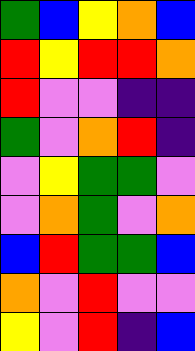[["green", "blue", "yellow", "orange", "blue"], ["red", "yellow", "red", "red", "orange"], ["red", "violet", "violet", "indigo", "indigo"], ["green", "violet", "orange", "red", "indigo"], ["violet", "yellow", "green", "green", "violet"], ["violet", "orange", "green", "violet", "orange"], ["blue", "red", "green", "green", "blue"], ["orange", "violet", "red", "violet", "violet"], ["yellow", "violet", "red", "indigo", "blue"]]